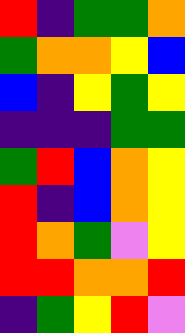[["red", "indigo", "green", "green", "orange"], ["green", "orange", "orange", "yellow", "blue"], ["blue", "indigo", "yellow", "green", "yellow"], ["indigo", "indigo", "indigo", "green", "green"], ["green", "red", "blue", "orange", "yellow"], ["red", "indigo", "blue", "orange", "yellow"], ["red", "orange", "green", "violet", "yellow"], ["red", "red", "orange", "orange", "red"], ["indigo", "green", "yellow", "red", "violet"]]